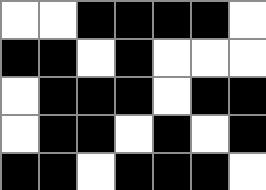[["white", "white", "black", "black", "black", "black", "white"], ["black", "black", "white", "black", "white", "white", "white"], ["white", "black", "black", "black", "white", "black", "black"], ["white", "black", "black", "white", "black", "white", "black"], ["black", "black", "white", "black", "black", "black", "white"]]